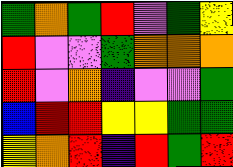[["green", "orange", "green", "red", "violet", "green", "yellow"], ["red", "violet", "violet", "green", "orange", "orange", "orange"], ["red", "violet", "orange", "indigo", "violet", "violet", "green"], ["blue", "red", "red", "yellow", "yellow", "green", "green"], ["yellow", "orange", "red", "indigo", "red", "green", "red"]]